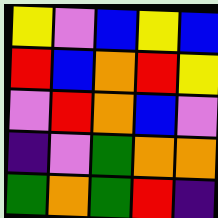[["yellow", "violet", "blue", "yellow", "blue"], ["red", "blue", "orange", "red", "yellow"], ["violet", "red", "orange", "blue", "violet"], ["indigo", "violet", "green", "orange", "orange"], ["green", "orange", "green", "red", "indigo"]]